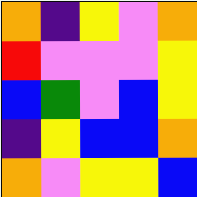[["orange", "indigo", "yellow", "violet", "orange"], ["red", "violet", "violet", "violet", "yellow"], ["blue", "green", "violet", "blue", "yellow"], ["indigo", "yellow", "blue", "blue", "orange"], ["orange", "violet", "yellow", "yellow", "blue"]]